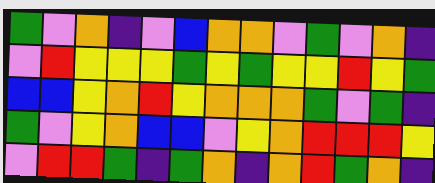[["green", "violet", "orange", "indigo", "violet", "blue", "orange", "orange", "violet", "green", "violet", "orange", "indigo"], ["violet", "red", "yellow", "yellow", "yellow", "green", "yellow", "green", "yellow", "yellow", "red", "yellow", "green"], ["blue", "blue", "yellow", "orange", "red", "yellow", "orange", "orange", "orange", "green", "violet", "green", "indigo"], ["green", "violet", "yellow", "orange", "blue", "blue", "violet", "yellow", "orange", "red", "red", "red", "yellow"], ["violet", "red", "red", "green", "indigo", "green", "orange", "indigo", "orange", "red", "green", "orange", "indigo"]]